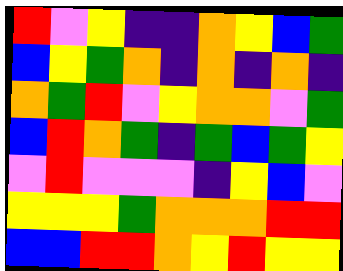[["red", "violet", "yellow", "indigo", "indigo", "orange", "yellow", "blue", "green"], ["blue", "yellow", "green", "orange", "indigo", "orange", "indigo", "orange", "indigo"], ["orange", "green", "red", "violet", "yellow", "orange", "orange", "violet", "green"], ["blue", "red", "orange", "green", "indigo", "green", "blue", "green", "yellow"], ["violet", "red", "violet", "violet", "violet", "indigo", "yellow", "blue", "violet"], ["yellow", "yellow", "yellow", "green", "orange", "orange", "orange", "red", "red"], ["blue", "blue", "red", "red", "orange", "yellow", "red", "yellow", "yellow"]]